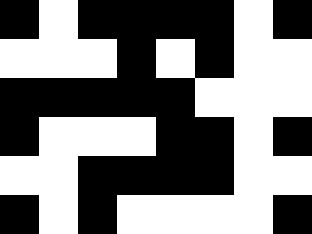[["black", "white", "black", "black", "black", "black", "white", "black"], ["white", "white", "white", "black", "white", "black", "white", "white"], ["black", "black", "black", "black", "black", "white", "white", "white"], ["black", "white", "white", "white", "black", "black", "white", "black"], ["white", "white", "black", "black", "black", "black", "white", "white"], ["black", "white", "black", "white", "white", "white", "white", "black"]]